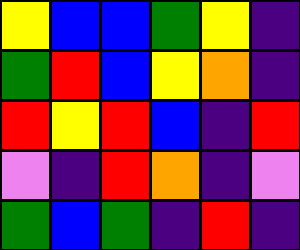[["yellow", "blue", "blue", "green", "yellow", "indigo"], ["green", "red", "blue", "yellow", "orange", "indigo"], ["red", "yellow", "red", "blue", "indigo", "red"], ["violet", "indigo", "red", "orange", "indigo", "violet"], ["green", "blue", "green", "indigo", "red", "indigo"]]